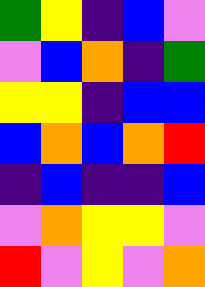[["green", "yellow", "indigo", "blue", "violet"], ["violet", "blue", "orange", "indigo", "green"], ["yellow", "yellow", "indigo", "blue", "blue"], ["blue", "orange", "blue", "orange", "red"], ["indigo", "blue", "indigo", "indigo", "blue"], ["violet", "orange", "yellow", "yellow", "violet"], ["red", "violet", "yellow", "violet", "orange"]]